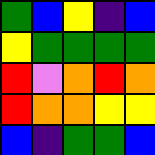[["green", "blue", "yellow", "indigo", "blue"], ["yellow", "green", "green", "green", "green"], ["red", "violet", "orange", "red", "orange"], ["red", "orange", "orange", "yellow", "yellow"], ["blue", "indigo", "green", "green", "blue"]]